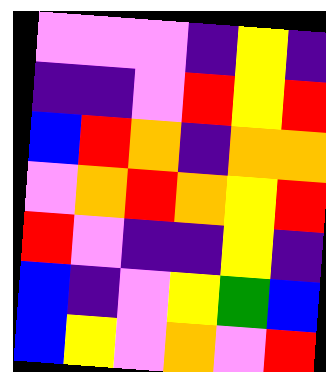[["violet", "violet", "violet", "indigo", "yellow", "indigo"], ["indigo", "indigo", "violet", "red", "yellow", "red"], ["blue", "red", "orange", "indigo", "orange", "orange"], ["violet", "orange", "red", "orange", "yellow", "red"], ["red", "violet", "indigo", "indigo", "yellow", "indigo"], ["blue", "indigo", "violet", "yellow", "green", "blue"], ["blue", "yellow", "violet", "orange", "violet", "red"]]